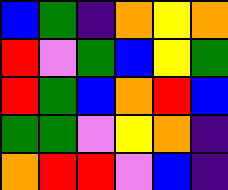[["blue", "green", "indigo", "orange", "yellow", "orange"], ["red", "violet", "green", "blue", "yellow", "green"], ["red", "green", "blue", "orange", "red", "blue"], ["green", "green", "violet", "yellow", "orange", "indigo"], ["orange", "red", "red", "violet", "blue", "indigo"]]